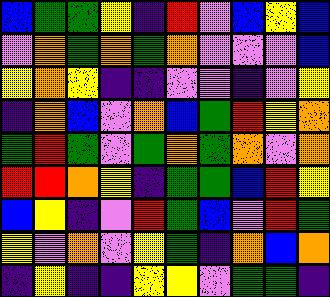[["blue", "green", "green", "yellow", "indigo", "red", "violet", "blue", "yellow", "blue"], ["violet", "orange", "green", "orange", "green", "orange", "violet", "violet", "violet", "blue"], ["yellow", "orange", "yellow", "indigo", "indigo", "violet", "violet", "indigo", "violet", "yellow"], ["indigo", "orange", "blue", "violet", "orange", "blue", "green", "red", "yellow", "orange"], ["green", "red", "green", "violet", "green", "orange", "green", "orange", "violet", "orange"], ["red", "red", "orange", "yellow", "indigo", "green", "green", "blue", "red", "yellow"], ["blue", "yellow", "indigo", "violet", "red", "green", "blue", "violet", "red", "green"], ["yellow", "violet", "orange", "violet", "yellow", "green", "indigo", "orange", "blue", "orange"], ["indigo", "yellow", "indigo", "indigo", "yellow", "yellow", "violet", "green", "green", "indigo"]]